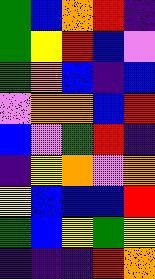[["green", "blue", "orange", "red", "indigo"], ["green", "yellow", "red", "blue", "violet"], ["green", "orange", "blue", "indigo", "blue"], ["violet", "orange", "orange", "blue", "red"], ["blue", "violet", "green", "red", "indigo"], ["indigo", "yellow", "orange", "violet", "orange"], ["yellow", "blue", "blue", "blue", "red"], ["green", "blue", "yellow", "green", "yellow"], ["indigo", "indigo", "indigo", "red", "orange"]]